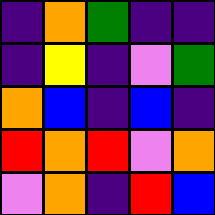[["indigo", "orange", "green", "indigo", "indigo"], ["indigo", "yellow", "indigo", "violet", "green"], ["orange", "blue", "indigo", "blue", "indigo"], ["red", "orange", "red", "violet", "orange"], ["violet", "orange", "indigo", "red", "blue"]]